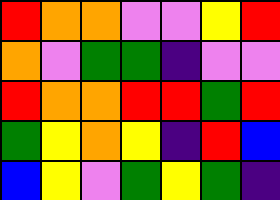[["red", "orange", "orange", "violet", "violet", "yellow", "red"], ["orange", "violet", "green", "green", "indigo", "violet", "violet"], ["red", "orange", "orange", "red", "red", "green", "red"], ["green", "yellow", "orange", "yellow", "indigo", "red", "blue"], ["blue", "yellow", "violet", "green", "yellow", "green", "indigo"]]